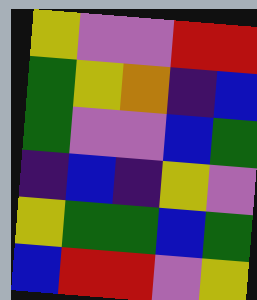[["yellow", "violet", "violet", "red", "red"], ["green", "yellow", "orange", "indigo", "blue"], ["green", "violet", "violet", "blue", "green"], ["indigo", "blue", "indigo", "yellow", "violet"], ["yellow", "green", "green", "blue", "green"], ["blue", "red", "red", "violet", "yellow"]]